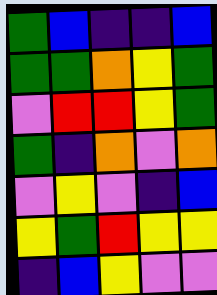[["green", "blue", "indigo", "indigo", "blue"], ["green", "green", "orange", "yellow", "green"], ["violet", "red", "red", "yellow", "green"], ["green", "indigo", "orange", "violet", "orange"], ["violet", "yellow", "violet", "indigo", "blue"], ["yellow", "green", "red", "yellow", "yellow"], ["indigo", "blue", "yellow", "violet", "violet"]]